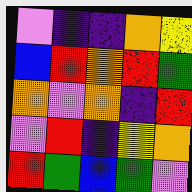[["violet", "indigo", "indigo", "orange", "yellow"], ["blue", "red", "orange", "red", "green"], ["orange", "violet", "orange", "indigo", "red"], ["violet", "red", "indigo", "yellow", "orange"], ["red", "green", "blue", "green", "violet"]]